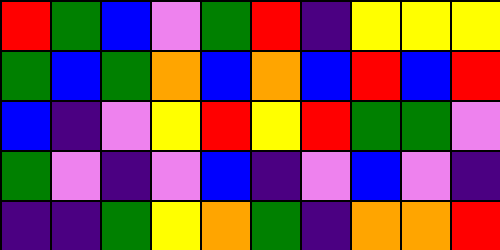[["red", "green", "blue", "violet", "green", "red", "indigo", "yellow", "yellow", "yellow"], ["green", "blue", "green", "orange", "blue", "orange", "blue", "red", "blue", "red"], ["blue", "indigo", "violet", "yellow", "red", "yellow", "red", "green", "green", "violet"], ["green", "violet", "indigo", "violet", "blue", "indigo", "violet", "blue", "violet", "indigo"], ["indigo", "indigo", "green", "yellow", "orange", "green", "indigo", "orange", "orange", "red"]]